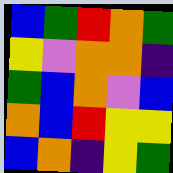[["blue", "green", "red", "orange", "green"], ["yellow", "violet", "orange", "orange", "indigo"], ["green", "blue", "orange", "violet", "blue"], ["orange", "blue", "red", "yellow", "yellow"], ["blue", "orange", "indigo", "yellow", "green"]]